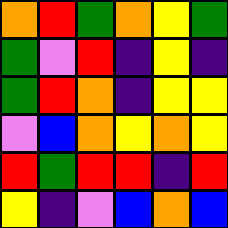[["orange", "red", "green", "orange", "yellow", "green"], ["green", "violet", "red", "indigo", "yellow", "indigo"], ["green", "red", "orange", "indigo", "yellow", "yellow"], ["violet", "blue", "orange", "yellow", "orange", "yellow"], ["red", "green", "red", "red", "indigo", "red"], ["yellow", "indigo", "violet", "blue", "orange", "blue"]]